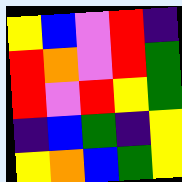[["yellow", "blue", "violet", "red", "indigo"], ["red", "orange", "violet", "red", "green"], ["red", "violet", "red", "yellow", "green"], ["indigo", "blue", "green", "indigo", "yellow"], ["yellow", "orange", "blue", "green", "yellow"]]